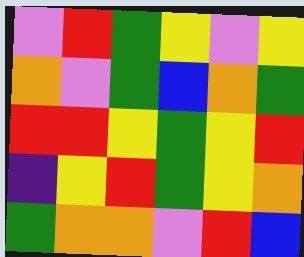[["violet", "red", "green", "yellow", "violet", "yellow"], ["orange", "violet", "green", "blue", "orange", "green"], ["red", "red", "yellow", "green", "yellow", "red"], ["indigo", "yellow", "red", "green", "yellow", "orange"], ["green", "orange", "orange", "violet", "red", "blue"]]